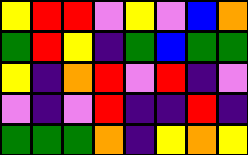[["yellow", "red", "red", "violet", "yellow", "violet", "blue", "orange"], ["green", "red", "yellow", "indigo", "green", "blue", "green", "green"], ["yellow", "indigo", "orange", "red", "violet", "red", "indigo", "violet"], ["violet", "indigo", "violet", "red", "indigo", "indigo", "red", "indigo"], ["green", "green", "green", "orange", "indigo", "yellow", "orange", "yellow"]]